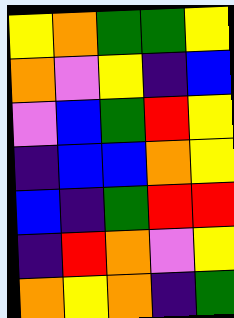[["yellow", "orange", "green", "green", "yellow"], ["orange", "violet", "yellow", "indigo", "blue"], ["violet", "blue", "green", "red", "yellow"], ["indigo", "blue", "blue", "orange", "yellow"], ["blue", "indigo", "green", "red", "red"], ["indigo", "red", "orange", "violet", "yellow"], ["orange", "yellow", "orange", "indigo", "green"]]